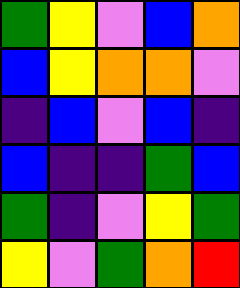[["green", "yellow", "violet", "blue", "orange"], ["blue", "yellow", "orange", "orange", "violet"], ["indigo", "blue", "violet", "blue", "indigo"], ["blue", "indigo", "indigo", "green", "blue"], ["green", "indigo", "violet", "yellow", "green"], ["yellow", "violet", "green", "orange", "red"]]